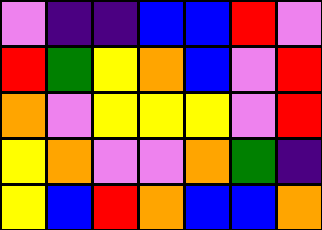[["violet", "indigo", "indigo", "blue", "blue", "red", "violet"], ["red", "green", "yellow", "orange", "blue", "violet", "red"], ["orange", "violet", "yellow", "yellow", "yellow", "violet", "red"], ["yellow", "orange", "violet", "violet", "orange", "green", "indigo"], ["yellow", "blue", "red", "orange", "blue", "blue", "orange"]]